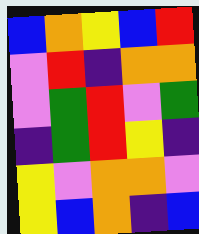[["blue", "orange", "yellow", "blue", "red"], ["violet", "red", "indigo", "orange", "orange"], ["violet", "green", "red", "violet", "green"], ["indigo", "green", "red", "yellow", "indigo"], ["yellow", "violet", "orange", "orange", "violet"], ["yellow", "blue", "orange", "indigo", "blue"]]